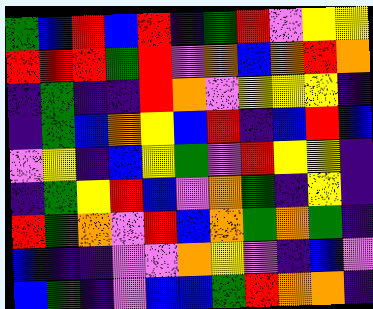[["green", "blue", "red", "blue", "red", "indigo", "green", "red", "violet", "yellow", "yellow"], ["red", "red", "red", "green", "red", "violet", "orange", "blue", "orange", "red", "orange"], ["indigo", "green", "indigo", "indigo", "red", "orange", "violet", "yellow", "yellow", "yellow", "indigo"], ["indigo", "green", "blue", "orange", "yellow", "blue", "red", "indigo", "blue", "red", "blue"], ["violet", "yellow", "indigo", "blue", "yellow", "green", "violet", "red", "yellow", "yellow", "indigo"], ["indigo", "green", "yellow", "red", "blue", "violet", "orange", "green", "indigo", "yellow", "indigo"], ["red", "green", "orange", "violet", "red", "blue", "orange", "green", "orange", "green", "indigo"], ["blue", "indigo", "indigo", "violet", "violet", "orange", "yellow", "violet", "indigo", "blue", "violet"], ["blue", "green", "indigo", "violet", "blue", "blue", "green", "red", "orange", "orange", "indigo"]]